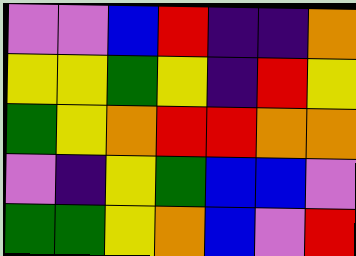[["violet", "violet", "blue", "red", "indigo", "indigo", "orange"], ["yellow", "yellow", "green", "yellow", "indigo", "red", "yellow"], ["green", "yellow", "orange", "red", "red", "orange", "orange"], ["violet", "indigo", "yellow", "green", "blue", "blue", "violet"], ["green", "green", "yellow", "orange", "blue", "violet", "red"]]